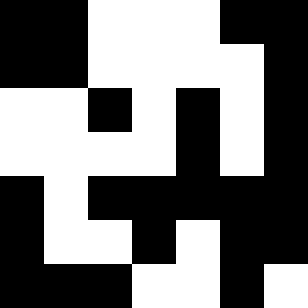[["black", "black", "white", "white", "white", "black", "black"], ["black", "black", "white", "white", "white", "white", "black"], ["white", "white", "black", "white", "black", "white", "black"], ["white", "white", "white", "white", "black", "white", "black"], ["black", "white", "black", "black", "black", "black", "black"], ["black", "white", "white", "black", "white", "black", "black"], ["black", "black", "black", "white", "white", "black", "white"]]